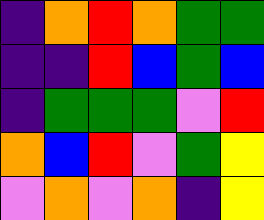[["indigo", "orange", "red", "orange", "green", "green"], ["indigo", "indigo", "red", "blue", "green", "blue"], ["indigo", "green", "green", "green", "violet", "red"], ["orange", "blue", "red", "violet", "green", "yellow"], ["violet", "orange", "violet", "orange", "indigo", "yellow"]]